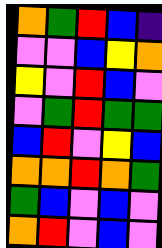[["orange", "green", "red", "blue", "indigo"], ["violet", "violet", "blue", "yellow", "orange"], ["yellow", "violet", "red", "blue", "violet"], ["violet", "green", "red", "green", "green"], ["blue", "red", "violet", "yellow", "blue"], ["orange", "orange", "red", "orange", "green"], ["green", "blue", "violet", "blue", "violet"], ["orange", "red", "violet", "blue", "violet"]]